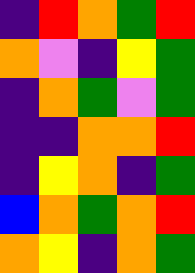[["indigo", "red", "orange", "green", "red"], ["orange", "violet", "indigo", "yellow", "green"], ["indigo", "orange", "green", "violet", "green"], ["indigo", "indigo", "orange", "orange", "red"], ["indigo", "yellow", "orange", "indigo", "green"], ["blue", "orange", "green", "orange", "red"], ["orange", "yellow", "indigo", "orange", "green"]]